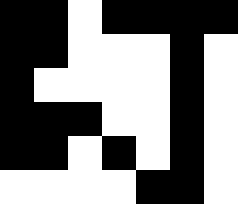[["black", "black", "white", "black", "black", "black", "black"], ["black", "black", "white", "white", "white", "black", "white"], ["black", "white", "white", "white", "white", "black", "white"], ["black", "black", "black", "white", "white", "black", "white"], ["black", "black", "white", "black", "white", "black", "white"], ["white", "white", "white", "white", "black", "black", "white"]]